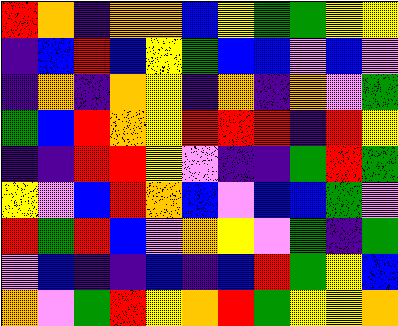[["red", "orange", "indigo", "orange", "orange", "blue", "yellow", "green", "green", "yellow", "yellow"], ["indigo", "blue", "red", "blue", "yellow", "green", "blue", "blue", "violet", "blue", "violet"], ["indigo", "orange", "indigo", "orange", "yellow", "indigo", "orange", "indigo", "orange", "violet", "green"], ["green", "blue", "red", "orange", "yellow", "red", "red", "red", "indigo", "red", "yellow"], ["indigo", "indigo", "red", "red", "yellow", "violet", "indigo", "indigo", "green", "red", "green"], ["yellow", "violet", "blue", "red", "orange", "blue", "violet", "blue", "blue", "green", "violet"], ["red", "green", "red", "blue", "violet", "orange", "yellow", "violet", "green", "indigo", "green"], ["violet", "blue", "indigo", "indigo", "blue", "indigo", "blue", "red", "green", "yellow", "blue"], ["orange", "violet", "green", "red", "yellow", "orange", "red", "green", "yellow", "yellow", "orange"]]